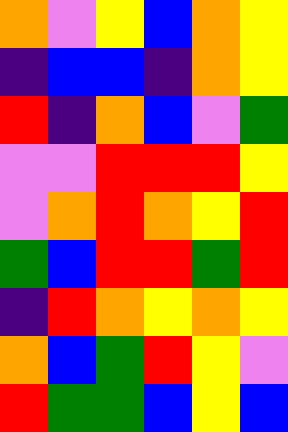[["orange", "violet", "yellow", "blue", "orange", "yellow"], ["indigo", "blue", "blue", "indigo", "orange", "yellow"], ["red", "indigo", "orange", "blue", "violet", "green"], ["violet", "violet", "red", "red", "red", "yellow"], ["violet", "orange", "red", "orange", "yellow", "red"], ["green", "blue", "red", "red", "green", "red"], ["indigo", "red", "orange", "yellow", "orange", "yellow"], ["orange", "blue", "green", "red", "yellow", "violet"], ["red", "green", "green", "blue", "yellow", "blue"]]